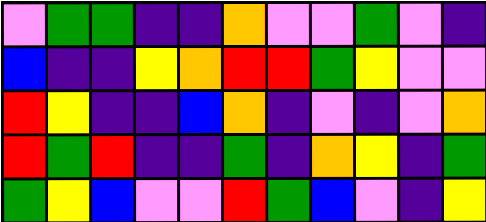[["violet", "green", "green", "indigo", "indigo", "orange", "violet", "violet", "green", "violet", "indigo"], ["blue", "indigo", "indigo", "yellow", "orange", "red", "red", "green", "yellow", "violet", "violet"], ["red", "yellow", "indigo", "indigo", "blue", "orange", "indigo", "violet", "indigo", "violet", "orange"], ["red", "green", "red", "indigo", "indigo", "green", "indigo", "orange", "yellow", "indigo", "green"], ["green", "yellow", "blue", "violet", "violet", "red", "green", "blue", "violet", "indigo", "yellow"]]